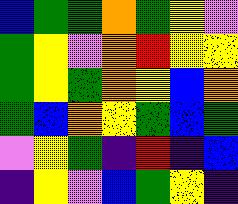[["blue", "green", "green", "orange", "green", "yellow", "violet"], ["green", "yellow", "violet", "orange", "red", "yellow", "yellow"], ["green", "yellow", "green", "orange", "yellow", "blue", "orange"], ["green", "blue", "orange", "yellow", "green", "blue", "green"], ["violet", "yellow", "green", "indigo", "red", "indigo", "blue"], ["indigo", "yellow", "violet", "blue", "green", "yellow", "indigo"]]